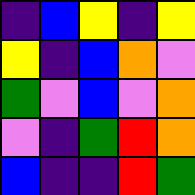[["indigo", "blue", "yellow", "indigo", "yellow"], ["yellow", "indigo", "blue", "orange", "violet"], ["green", "violet", "blue", "violet", "orange"], ["violet", "indigo", "green", "red", "orange"], ["blue", "indigo", "indigo", "red", "green"]]